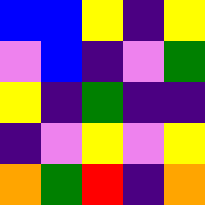[["blue", "blue", "yellow", "indigo", "yellow"], ["violet", "blue", "indigo", "violet", "green"], ["yellow", "indigo", "green", "indigo", "indigo"], ["indigo", "violet", "yellow", "violet", "yellow"], ["orange", "green", "red", "indigo", "orange"]]